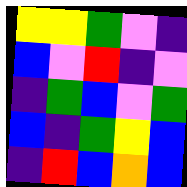[["yellow", "yellow", "green", "violet", "indigo"], ["blue", "violet", "red", "indigo", "violet"], ["indigo", "green", "blue", "violet", "green"], ["blue", "indigo", "green", "yellow", "blue"], ["indigo", "red", "blue", "orange", "blue"]]